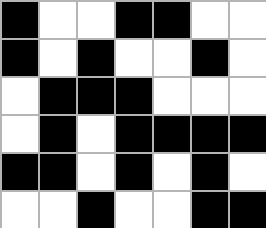[["black", "white", "white", "black", "black", "white", "white"], ["black", "white", "black", "white", "white", "black", "white"], ["white", "black", "black", "black", "white", "white", "white"], ["white", "black", "white", "black", "black", "black", "black"], ["black", "black", "white", "black", "white", "black", "white"], ["white", "white", "black", "white", "white", "black", "black"]]